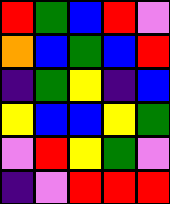[["red", "green", "blue", "red", "violet"], ["orange", "blue", "green", "blue", "red"], ["indigo", "green", "yellow", "indigo", "blue"], ["yellow", "blue", "blue", "yellow", "green"], ["violet", "red", "yellow", "green", "violet"], ["indigo", "violet", "red", "red", "red"]]